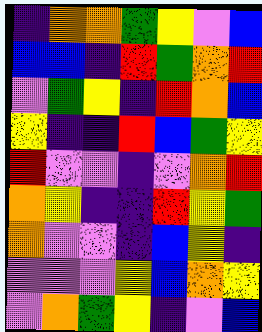[["indigo", "orange", "orange", "green", "yellow", "violet", "blue"], ["blue", "blue", "indigo", "red", "green", "orange", "red"], ["violet", "green", "yellow", "indigo", "red", "orange", "blue"], ["yellow", "indigo", "indigo", "red", "blue", "green", "yellow"], ["red", "violet", "violet", "indigo", "violet", "orange", "red"], ["orange", "yellow", "indigo", "indigo", "red", "yellow", "green"], ["orange", "violet", "violet", "indigo", "blue", "yellow", "indigo"], ["violet", "violet", "violet", "yellow", "blue", "orange", "yellow"], ["violet", "orange", "green", "yellow", "indigo", "violet", "blue"]]